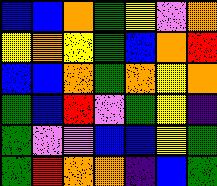[["blue", "blue", "orange", "green", "yellow", "violet", "orange"], ["yellow", "orange", "yellow", "green", "blue", "orange", "red"], ["blue", "blue", "orange", "green", "orange", "yellow", "orange"], ["green", "blue", "red", "violet", "green", "yellow", "indigo"], ["green", "violet", "violet", "blue", "blue", "yellow", "green"], ["green", "red", "orange", "orange", "indigo", "blue", "green"]]